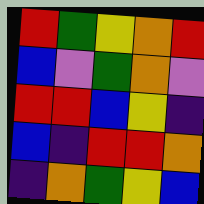[["red", "green", "yellow", "orange", "red"], ["blue", "violet", "green", "orange", "violet"], ["red", "red", "blue", "yellow", "indigo"], ["blue", "indigo", "red", "red", "orange"], ["indigo", "orange", "green", "yellow", "blue"]]